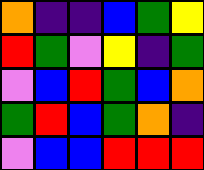[["orange", "indigo", "indigo", "blue", "green", "yellow"], ["red", "green", "violet", "yellow", "indigo", "green"], ["violet", "blue", "red", "green", "blue", "orange"], ["green", "red", "blue", "green", "orange", "indigo"], ["violet", "blue", "blue", "red", "red", "red"]]